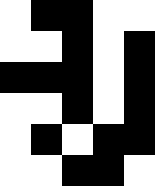[["white", "black", "black", "white", "white"], ["white", "white", "black", "white", "black"], ["black", "black", "black", "white", "black"], ["white", "white", "black", "white", "black"], ["white", "black", "white", "black", "black"], ["white", "white", "black", "black", "white"]]